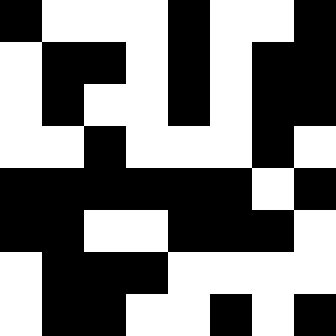[["black", "white", "white", "white", "black", "white", "white", "black"], ["white", "black", "black", "white", "black", "white", "black", "black"], ["white", "black", "white", "white", "black", "white", "black", "black"], ["white", "white", "black", "white", "white", "white", "black", "white"], ["black", "black", "black", "black", "black", "black", "white", "black"], ["black", "black", "white", "white", "black", "black", "black", "white"], ["white", "black", "black", "black", "white", "white", "white", "white"], ["white", "black", "black", "white", "white", "black", "white", "black"]]